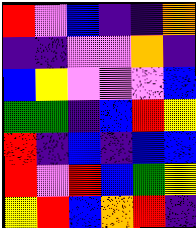[["red", "violet", "blue", "indigo", "indigo", "orange"], ["indigo", "indigo", "violet", "violet", "orange", "indigo"], ["blue", "yellow", "violet", "violet", "violet", "blue"], ["green", "green", "indigo", "blue", "red", "yellow"], ["red", "indigo", "blue", "indigo", "blue", "blue"], ["red", "violet", "red", "blue", "green", "yellow"], ["yellow", "red", "blue", "orange", "red", "indigo"]]